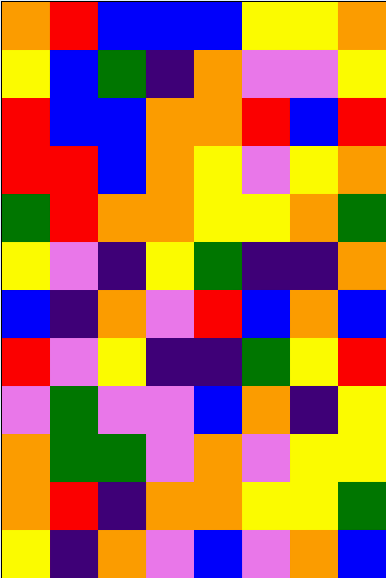[["orange", "red", "blue", "blue", "blue", "yellow", "yellow", "orange"], ["yellow", "blue", "green", "indigo", "orange", "violet", "violet", "yellow"], ["red", "blue", "blue", "orange", "orange", "red", "blue", "red"], ["red", "red", "blue", "orange", "yellow", "violet", "yellow", "orange"], ["green", "red", "orange", "orange", "yellow", "yellow", "orange", "green"], ["yellow", "violet", "indigo", "yellow", "green", "indigo", "indigo", "orange"], ["blue", "indigo", "orange", "violet", "red", "blue", "orange", "blue"], ["red", "violet", "yellow", "indigo", "indigo", "green", "yellow", "red"], ["violet", "green", "violet", "violet", "blue", "orange", "indigo", "yellow"], ["orange", "green", "green", "violet", "orange", "violet", "yellow", "yellow"], ["orange", "red", "indigo", "orange", "orange", "yellow", "yellow", "green"], ["yellow", "indigo", "orange", "violet", "blue", "violet", "orange", "blue"]]